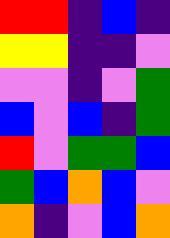[["red", "red", "indigo", "blue", "indigo"], ["yellow", "yellow", "indigo", "indigo", "violet"], ["violet", "violet", "indigo", "violet", "green"], ["blue", "violet", "blue", "indigo", "green"], ["red", "violet", "green", "green", "blue"], ["green", "blue", "orange", "blue", "violet"], ["orange", "indigo", "violet", "blue", "orange"]]